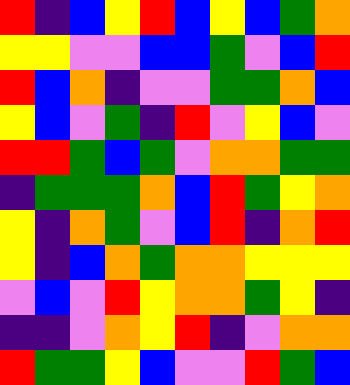[["red", "indigo", "blue", "yellow", "red", "blue", "yellow", "blue", "green", "orange"], ["yellow", "yellow", "violet", "violet", "blue", "blue", "green", "violet", "blue", "red"], ["red", "blue", "orange", "indigo", "violet", "violet", "green", "green", "orange", "blue"], ["yellow", "blue", "violet", "green", "indigo", "red", "violet", "yellow", "blue", "violet"], ["red", "red", "green", "blue", "green", "violet", "orange", "orange", "green", "green"], ["indigo", "green", "green", "green", "orange", "blue", "red", "green", "yellow", "orange"], ["yellow", "indigo", "orange", "green", "violet", "blue", "red", "indigo", "orange", "red"], ["yellow", "indigo", "blue", "orange", "green", "orange", "orange", "yellow", "yellow", "yellow"], ["violet", "blue", "violet", "red", "yellow", "orange", "orange", "green", "yellow", "indigo"], ["indigo", "indigo", "violet", "orange", "yellow", "red", "indigo", "violet", "orange", "orange"], ["red", "green", "green", "yellow", "blue", "violet", "violet", "red", "green", "blue"]]